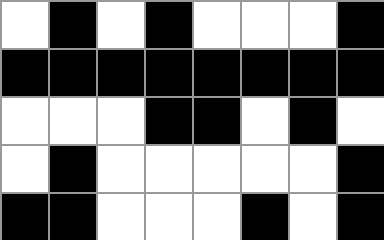[["white", "black", "white", "black", "white", "white", "white", "black"], ["black", "black", "black", "black", "black", "black", "black", "black"], ["white", "white", "white", "black", "black", "white", "black", "white"], ["white", "black", "white", "white", "white", "white", "white", "black"], ["black", "black", "white", "white", "white", "black", "white", "black"]]